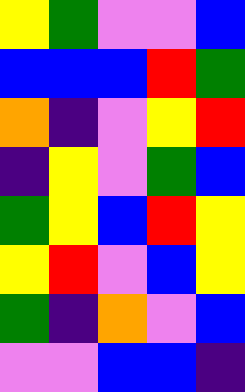[["yellow", "green", "violet", "violet", "blue"], ["blue", "blue", "blue", "red", "green"], ["orange", "indigo", "violet", "yellow", "red"], ["indigo", "yellow", "violet", "green", "blue"], ["green", "yellow", "blue", "red", "yellow"], ["yellow", "red", "violet", "blue", "yellow"], ["green", "indigo", "orange", "violet", "blue"], ["violet", "violet", "blue", "blue", "indigo"]]